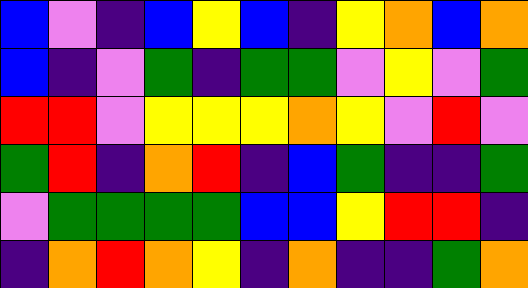[["blue", "violet", "indigo", "blue", "yellow", "blue", "indigo", "yellow", "orange", "blue", "orange"], ["blue", "indigo", "violet", "green", "indigo", "green", "green", "violet", "yellow", "violet", "green"], ["red", "red", "violet", "yellow", "yellow", "yellow", "orange", "yellow", "violet", "red", "violet"], ["green", "red", "indigo", "orange", "red", "indigo", "blue", "green", "indigo", "indigo", "green"], ["violet", "green", "green", "green", "green", "blue", "blue", "yellow", "red", "red", "indigo"], ["indigo", "orange", "red", "orange", "yellow", "indigo", "orange", "indigo", "indigo", "green", "orange"]]